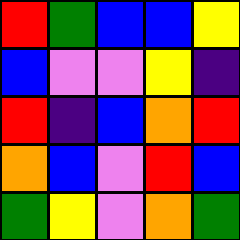[["red", "green", "blue", "blue", "yellow"], ["blue", "violet", "violet", "yellow", "indigo"], ["red", "indigo", "blue", "orange", "red"], ["orange", "blue", "violet", "red", "blue"], ["green", "yellow", "violet", "orange", "green"]]